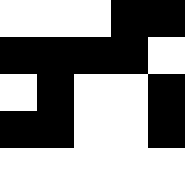[["white", "white", "white", "black", "black"], ["black", "black", "black", "black", "white"], ["white", "black", "white", "white", "black"], ["black", "black", "white", "white", "black"], ["white", "white", "white", "white", "white"]]